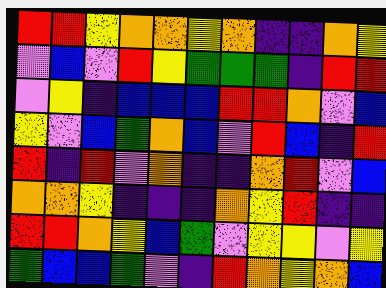[["red", "red", "yellow", "orange", "orange", "yellow", "orange", "indigo", "indigo", "orange", "yellow"], ["violet", "blue", "violet", "red", "yellow", "green", "green", "green", "indigo", "red", "red"], ["violet", "yellow", "indigo", "blue", "blue", "blue", "red", "red", "orange", "violet", "blue"], ["yellow", "violet", "blue", "green", "orange", "blue", "violet", "red", "blue", "indigo", "red"], ["red", "indigo", "red", "violet", "orange", "indigo", "indigo", "orange", "red", "violet", "blue"], ["orange", "orange", "yellow", "indigo", "indigo", "indigo", "orange", "yellow", "red", "indigo", "indigo"], ["red", "red", "orange", "yellow", "blue", "green", "violet", "yellow", "yellow", "violet", "yellow"], ["green", "blue", "blue", "green", "violet", "indigo", "red", "orange", "yellow", "orange", "blue"]]